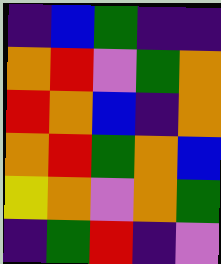[["indigo", "blue", "green", "indigo", "indigo"], ["orange", "red", "violet", "green", "orange"], ["red", "orange", "blue", "indigo", "orange"], ["orange", "red", "green", "orange", "blue"], ["yellow", "orange", "violet", "orange", "green"], ["indigo", "green", "red", "indigo", "violet"]]